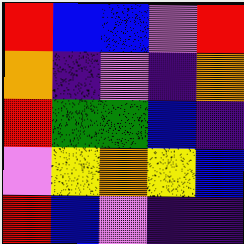[["red", "blue", "blue", "violet", "red"], ["orange", "indigo", "violet", "indigo", "orange"], ["red", "green", "green", "blue", "indigo"], ["violet", "yellow", "orange", "yellow", "blue"], ["red", "blue", "violet", "indigo", "indigo"]]